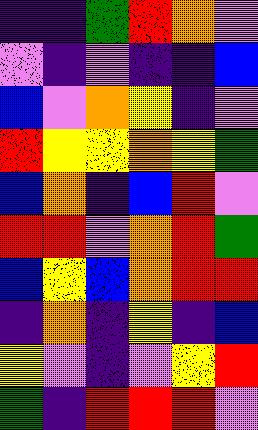[["indigo", "indigo", "green", "red", "orange", "violet"], ["violet", "indigo", "violet", "indigo", "indigo", "blue"], ["blue", "violet", "orange", "yellow", "indigo", "violet"], ["red", "yellow", "yellow", "orange", "yellow", "green"], ["blue", "orange", "indigo", "blue", "red", "violet"], ["red", "red", "violet", "orange", "red", "green"], ["blue", "yellow", "blue", "orange", "red", "red"], ["indigo", "orange", "indigo", "yellow", "indigo", "blue"], ["yellow", "violet", "indigo", "violet", "yellow", "red"], ["green", "indigo", "red", "red", "red", "violet"]]